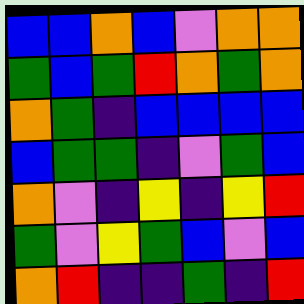[["blue", "blue", "orange", "blue", "violet", "orange", "orange"], ["green", "blue", "green", "red", "orange", "green", "orange"], ["orange", "green", "indigo", "blue", "blue", "blue", "blue"], ["blue", "green", "green", "indigo", "violet", "green", "blue"], ["orange", "violet", "indigo", "yellow", "indigo", "yellow", "red"], ["green", "violet", "yellow", "green", "blue", "violet", "blue"], ["orange", "red", "indigo", "indigo", "green", "indigo", "red"]]